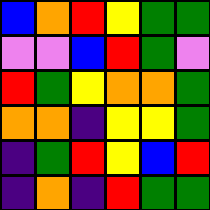[["blue", "orange", "red", "yellow", "green", "green"], ["violet", "violet", "blue", "red", "green", "violet"], ["red", "green", "yellow", "orange", "orange", "green"], ["orange", "orange", "indigo", "yellow", "yellow", "green"], ["indigo", "green", "red", "yellow", "blue", "red"], ["indigo", "orange", "indigo", "red", "green", "green"]]